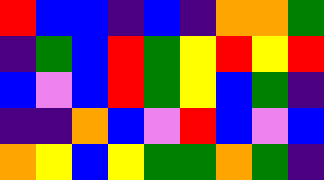[["red", "blue", "blue", "indigo", "blue", "indigo", "orange", "orange", "green"], ["indigo", "green", "blue", "red", "green", "yellow", "red", "yellow", "red"], ["blue", "violet", "blue", "red", "green", "yellow", "blue", "green", "indigo"], ["indigo", "indigo", "orange", "blue", "violet", "red", "blue", "violet", "blue"], ["orange", "yellow", "blue", "yellow", "green", "green", "orange", "green", "indigo"]]